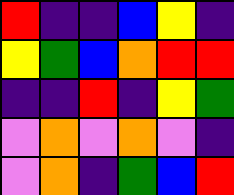[["red", "indigo", "indigo", "blue", "yellow", "indigo"], ["yellow", "green", "blue", "orange", "red", "red"], ["indigo", "indigo", "red", "indigo", "yellow", "green"], ["violet", "orange", "violet", "orange", "violet", "indigo"], ["violet", "orange", "indigo", "green", "blue", "red"]]